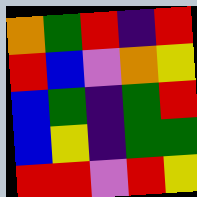[["orange", "green", "red", "indigo", "red"], ["red", "blue", "violet", "orange", "yellow"], ["blue", "green", "indigo", "green", "red"], ["blue", "yellow", "indigo", "green", "green"], ["red", "red", "violet", "red", "yellow"]]